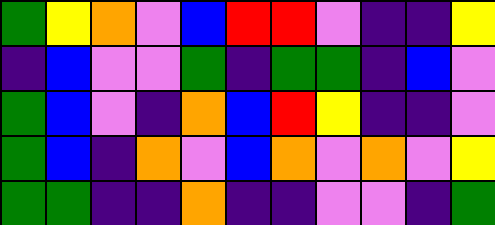[["green", "yellow", "orange", "violet", "blue", "red", "red", "violet", "indigo", "indigo", "yellow"], ["indigo", "blue", "violet", "violet", "green", "indigo", "green", "green", "indigo", "blue", "violet"], ["green", "blue", "violet", "indigo", "orange", "blue", "red", "yellow", "indigo", "indigo", "violet"], ["green", "blue", "indigo", "orange", "violet", "blue", "orange", "violet", "orange", "violet", "yellow"], ["green", "green", "indigo", "indigo", "orange", "indigo", "indigo", "violet", "violet", "indigo", "green"]]